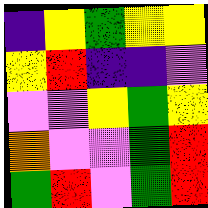[["indigo", "yellow", "green", "yellow", "yellow"], ["yellow", "red", "indigo", "indigo", "violet"], ["violet", "violet", "yellow", "green", "yellow"], ["orange", "violet", "violet", "green", "red"], ["green", "red", "violet", "green", "red"]]